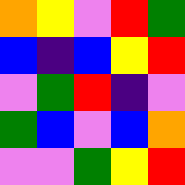[["orange", "yellow", "violet", "red", "green"], ["blue", "indigo", "blue", "yellow", "red"], ["violet", "green", "red", "indigo", "violet"], ["green", "blue", "violet", "blue", "orange"], ["violet", "violet", "green", "yellow", "red"]]